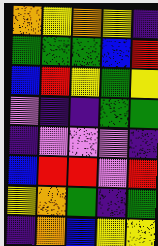[["orange", "yellow", "orange", "yellow", "indigo"], ["green", "green", "green", "blue", "red"], ["blue", "red", "yellow", "green", "yellow"], ["violet", "indigo", "indigo", "green", "green"], ["indigo", "violet", "violet", "violet", "indigo"], ["blue", "red", "red", "violet", "red"], ["yellow", "orange", "green", "indigo", "green"], ["indigo", "orange", "blue", "yellow", "yellow"]]